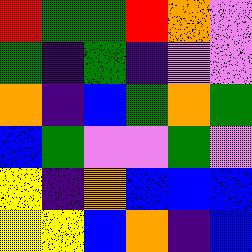[["red", "green", "green", "red", "orange", "violet"], ["green", "indigo", "green", "indigo", "violet", "violet"], ["orange", "indigo", "blue", "green", "orange", "green"], ["blue", "green", "violet", "violet", "green", "violet"], ["yellow", "indigo", "orange", "blue", "blue", "blue"], ["yellow", "yellow", "blue", "orange", "indigo", "blue"]]